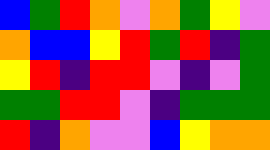[["blue", "green", "red", "orange", "violet", "orange", "green", "yellow", "violet"], ["orange", "blue", "blue", "yellow", "red", "green", "red", "indigo", "green"], ["yellow", "red", "indigo", "red", "red", "violet", "indigo", "violet", "green"], ["green", "green", "red", "red", "violet", "indigo", "green", "green", "green"], ["red", "indigo", "orange", "violet", "violet", "blue", "yellow", "orange", "orange"]]